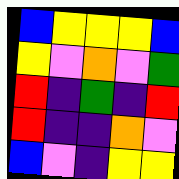[["blue", "yellow", "yellow", "yellow", "blue"], ["yellow", "violet", "orange", "violet", "green"], ["red", "indigo", "green", "indigo", "red"], ["red", "indigo", "indigo", "orange", "violet"], ["blue", "violet", "indigo", "yellow", "yellow"]]